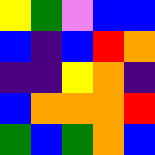[["yellow", "green", "violet", "blue", "blue"], ["blue", "indigo", "blue", "red", "orange"], ["indigo", "indigo", "yellow", "orange", "indigo"], ["blue", "orange", "orange", "orange", "red"], ["green", "blue", "green", "orange", "blue"]]